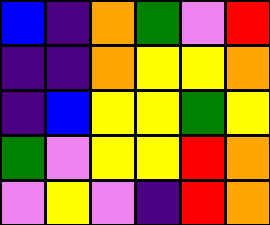[["blue", "indigo", "orange", "green", "violet", "red"], ["indigo", "indigo", "orange", "yellow", "yellow", "orange"], ["indigo", "blue", "yellow", "yellow", "green", "yellow"], ["green", "violet", "yellow", "yellow", "red", "orange"], ["violet", "yellow", "violet", "indigo", "red", "orange"]]